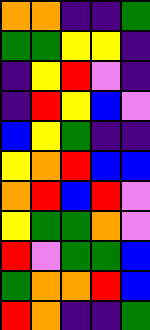[["orange", "orange", "indigo", "indigo", "green"], ["green", "green", "yellow", "yellow", "indigo"], ["indigo", "yellow", "red", "violet", "indigo"], ["indigo", "red", "yellow", "blue", "violet"], ["blue", "yellow", "green", "indigo", "indigo"], ["yellow", "orange", "red", "blue", "blue"], ["orange", "red", "blue", "red", "violet"], ["yellow", "green", "green", "orange", "violet"], ["red", "violet", "green", "green", "blue"], ["green", "orange", "orange", "red", "blue"], ["red", "orange", "indigo", "indigo", "green"]]